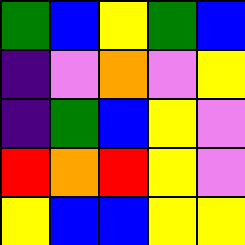[["green", "blue", "yellow", "green", "blue"], ["indigo", "violet", "orange", "violet", "yellow"], ["indigo", "green", "blue", "yellow", "violet"], ["red", "orange", "red", "yellow", "violet"], ["yellow", "blue", "blue", "yellow", "yellow"]]